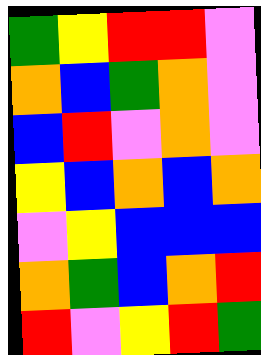[["green", "yellow", "red", "red", "violet"], ["orange", "blue", "green", "orange", "violet"], ["blue", "red", "violet", "orange", "violet"], ["yellow", "blue", "orange", "blue", "orange"], ["violet", "yellow", "blue", "blue", "blue"], ["orange", "green", "blue", "orange", "red"], ["red", "violet", "yellow", "red", "green"]]